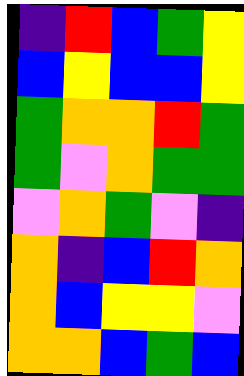[["indigo", "red", "blue", "green", "yellow"], ["blue", "yellow", "blue", "blue", "yellow"], ["green", "orange", "orange", "red", "green"], ["green", "violet", "orange", "green", "green"], ["violet", "orange", "green", "violet", "indigo"], ["orange", "indigo", "blue", "red", "orange"], ["orange", "blue", "yellow", "yellow", "violet"], ["orange", "orange", "blue", "green", "blue"]]